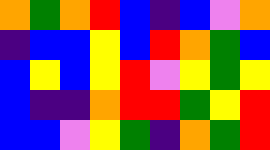[["orange", "green", "orange", "red", "blue", "indigo", "blue", "violet", "orange"], ["indigo", "blue", "blue", "yellow", "blue", "red", "orange", "green", "blue"], ["blue", "yellow", "blue", "yellow", "red", "violet", "yellow", "green", "yellow"], ["blue", "indigo", "indigo", "orange", "red", "red", "green", "yellow", "red"], ["blue", "blue", "violet", "yellow", "green", "indigo", "orange", "green", "red"]]